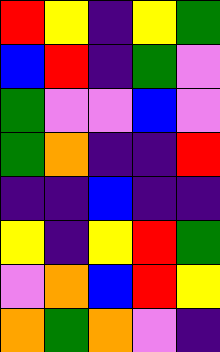[["red", "yellow", "indigo", "yellow", "green"], ["blue", "red", "indigo", "green", "violet"], ["green", "violet", "violet", "blue", "violet"], ["green", "orange", "indigo", "indigo", "red"], ["indigo", "indigo", "blue", "indigo", "indigo"], ["yellow", "indigo", "yellow", "red", "green"], ["violet", "orange", "blue", "red", "yellow"], ["orange", "green", "orange", "violet", "indigo"]]